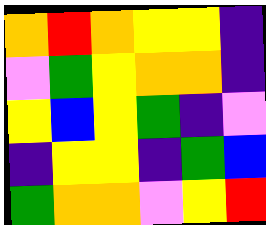[["orange", "red", "orange", "yellow", "yellow", "indigo"], ["violet", "green", "yellow", "orange", "orange", "indigo"], ["yellow", "blue", "yellow", "green", "indigo", "violet"], ["indigo", "yellow", "yellow", "indigo", "green", "blue"], ["green", "orange", "orange", "violet", "yellow", "red"]]